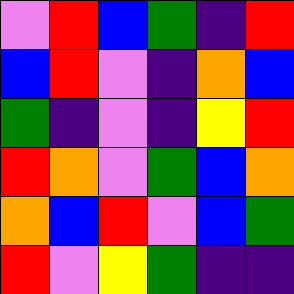[["violet", "red", "blue", "green", "indigo", "red"], ["blue", "red", "violet", "indigo", "orange", "blue"], ["green", "indigo", "violet", "indigo", "yellow", "red"], ["red", "orange", "violet", "green", "blue", "orange"], ["orange", "blue", "red", "violet", "blue", "green"], ["red", "violet", "yellow", "green", "indigo", "indigo"]]